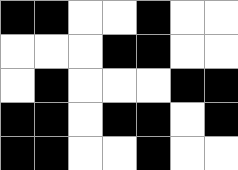[["black", "black", "white", "white", "black", "white", "white"], ["white", "white", "white", "black", "black", "white", "white"], ["white", "black", "white", "white", "white", "black", "black"], ["black", "black", "white", "black", "black", "white", "black"], ["black", "black", "white", "white", "black", "white", "white"]]